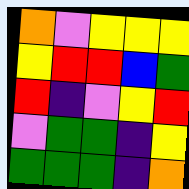[["orange", "violet", "yellow", "yellow", "yellow"], ["yellow", "red", "red", "blue", "green"], ["red", "indigo", "violet", "yellow", "red"], ["violet", "green", "green", "indigo", "yellow"], ["green", "green", "green", "indigo", "orange"]]